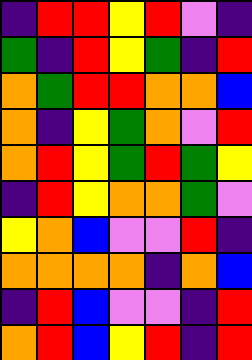[["indigo", "red", "red", "yellow", "red", "violet", "indigo"], ["green", "indigo", "red", "yellow", "green", "indigo", "red"], ["orange", "green", "red", "red", "orange", "orange", "blue"], ["orange", "indigo", "yellow", "green", "orange", "violet", "red"], ["orange", "red", "yellow", "green", "red", "green", "yellow"], ["indigo", "red", "yellow", "orange", "orange", "green", "violet"], ["yellow", "orange", "blue", "violet", "violet", "red", "indigo"], ["orange", "orange", "orange", "orange", "indigo", "orange", "blue"], ["indigo", "red", "blue", "violet", "violet", "indigo", "red"], ["orange", "red", "blue", "yellow", "red", "indigo", "red"]]